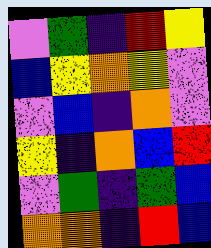[["violet", "green", "indigo", "red", "yellow"], ["blue", "yellow", "orange", "yellow", "violet"], ["violet", "blue", "indigo", "orange", "violet"], ["yellow", "indigo", "orange", "blue", "red"], ["violet", "green", "indigo", "green", "blue"], ["orange", "orange", "indigo", "red", "blue"]]